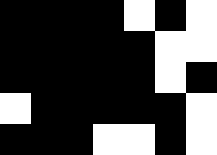[["black", "black", "black", "black", "white", "black", "white"], ["black", "black", "black", "black", "black", "white", "white"], ["black", "black", "black", "black", "black", "white", "black"], ["white", "black", "black", "black", "black", "black", "white"], ["black", "black", "black", "white", "white", "black", "white"]]